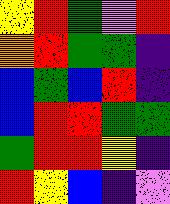[["yellow", "red", "green", "violet", "red"], ["orange", "red", "green", "green", "indigo"], ["blue", "green", "blue", "red", "indigo"], ["blue", "red", "red", "green", "green"], ["green", "red", "red", "yellow", "indigo"], ["red", "yellow", "blue", "indigo", "violet"]]